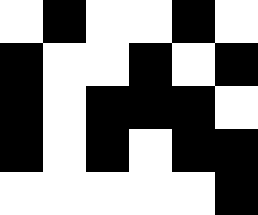[["white", "black", "white", "white", "black", "white"], ["black", "white", "white", "black", "white", "black"], ["black", "white", "black", "black", "black", "white"], ["black", "white", "black", "white", "black", "black"], ["white", "white", "white", "white", "white", "black"]]